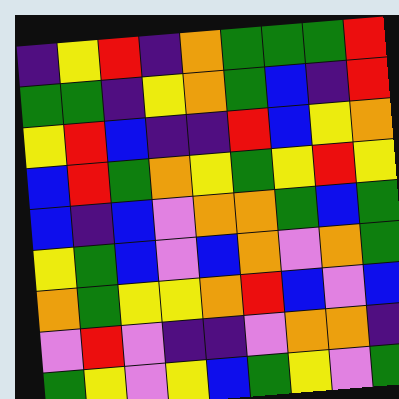[["indigo", "yellow", "red", "indigo", "orange", "green", "green", "green", "red"], ["green", "green", "indigo", "yellow", "orange", "green", "blue", "indigo", "red"], ["yellow", "red", "blue", "indigo", "indigo", "red", "blue", "yellow", "orange"], ["blue", "red", "green", "orange", "yellow", "green", "yellow", "red", "yellow"], ["blue", "indigo", "blue", "violet", "orange", "orange", "green", "blue", "green"], ["yellow", "green", "blue", "violet", "blue", "orange", "violet", "orange", "green"], ["orange", "green", "yellow", "yellow", "orange", "red", "blue", "violet", "blue"], ["violet", "red", "violet", "indigo", "indigo", "violet", "orange", "orange", "indigo"], ["green", "yellow", "violet", "yellow", "blue", "green", "yellow", "violet", "green"]]